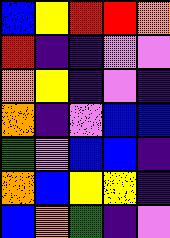[["blue", "yellow", "red", "red", "orange"], ["red", "indigo", "indigo", "violet", "violet"], ["orange", "yellow", "indigo", "violet", "indigo"], ["orange", "indigo", "violet", "blue", "blue"], ["green", "violet", "blue", "blue", "indigo"], ["orange", "blue", "yellow", "yellow", "indigo"], ["blue", "orange", "green", "indigo", "violet"]]